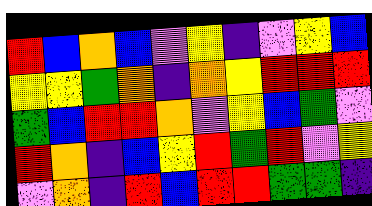[["red", "blue", "orange", "blue", "violet", "yellow", "indigo", "violet", "yellow", "blue"], ["yellow", "yellow", "green", "orange", "indigo", "orange", "yellow", "red", "red", "red"], ["green", "blue", "red", "red", "orange", "violet", "yellow", "blue", "green", "violet"], ["red", "orange", "indigo", "blue", "yellow", "red", "green", "red", "violet", "yellow"], ["violet", "orange", "indigo", "red", "blue", "red", "red", "green", "green", "indigo"]]